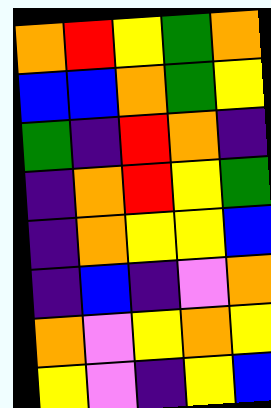[["orange", "red", "yellow", "green", "orange"], ["blue", "blue", "orange", "green", "yellow"], ["green", "indigo", "red", "orange", "indigo"], ["indigo", "orange", "red", "yellow", "green"], ["indigo", "orange", "yellow", "yellow", "blue"], ["indigo", "blue", "indigo", "violet", "orange"], ["orange", "violet", "yellow", "orange", "yellow"], ["yellow", "violet", "indigo", "yellow", "blue"]]